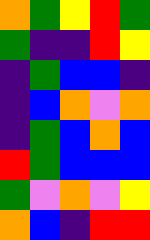[["orange", "green", "yellow", "red", "green"], ["green", "indigo", "indigo", "red", "yellow"], ["indigo", "green", "blue", "blue", "indigo"], ["indigo", "blue", "orange", "violet", "orange"], ["indigo", "green", "blue", "orange", "blue"], ["red", "green", "blue", "blue", "blue"], ["green", "violet", "orange", "violet", "yellow"], ["orange", "blue", "indigo", "red", "red"]]